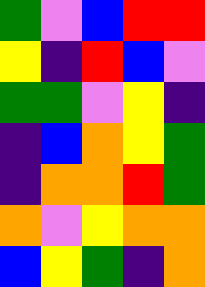[["green", "violet", "blue", "red", "red"], ["yellow", "indigo", "red", "blue", "violet"], ["green", "green", "violet", "yellow", "indigo"], ["indigo", "blue", "orange", "yellow", "green"], ["indigo", "orange", "orange", "red", "green"], ["orange", "violet", "yellow", "orange", "orange"], ["blue", "yellow", "green", "indigo", "orange"]]